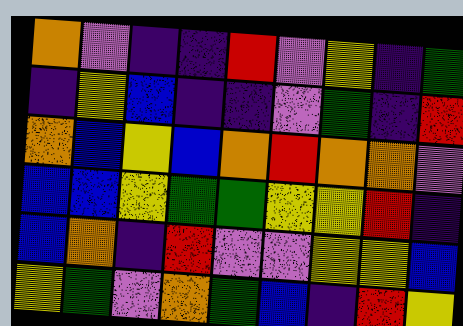[["orange", "violet", "indigo", "indigo", "red", "violet", "yellow", "indigo", "green"], ["indigo", "yellow", "blue", "indigo", "indigo", "violet", "green", "indigo", "red"], ["orange", "blue", "yellow", "blue", "orange", "red", "orange", "orange", "violet"], ["blue", "blue", "yellow", "green", "green", "yellow", "yellow", "red", "indigo"], ["blue", "orange", "indigo", "red", "violet", "violet", "yellow", "yellow", "blue"], ["yellow", "green", "violet", "orange", "green", "blue", "indigo", "red", "yellow"]]